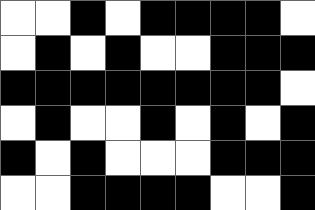[["white", "white", "black", "white", "black", "black", "black", "black", "white"], ["white", "black", "white", "black", "white", "white", "black", "black", "black"], ["black", "black", "black", "black", "black", "black", "black", "black", "white"], ["white", "black", "white", "white", "black", "white", "black", "white", "black"], ["black", "white", "black", "white", "white", "white", "black", "black", "black"], ["white", "white", "black", "black", "black", "black", "white", "white", "black"]]